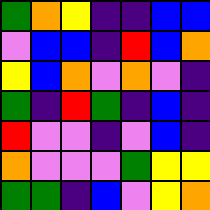[["green", "orange", "yellow", "indigo", "indigo", "blue", "blue"], ["violet", "blue", "blue", "indigo", "red", "blue", "orange"], ["yellow", "blue", "orange", "violet", "orange", "violet", "indigo"], ["green", "indigo", "red", "green", "indigo", "blue", "indigo"], ["red", "violet", "violet", "indigo", "violet", "blue", "indigo"], ["orange", "violet", "violet", "violet", "green", "yellow", "yellow"], ["green", "green", "indigo", "blue", "violet", "yellow", "orange"]]